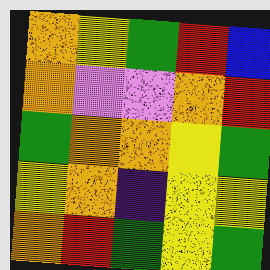[["orange", "yellow", "green", "red", "blue"], ["orange", "violet", "violet", "orange", "red"], ["green", "orange", "orange", "yellow", "green"], ["yellow", "orange", "indigo", "yellow", "yellow"], ["orange", "red", "green", "yellow", "green"]]